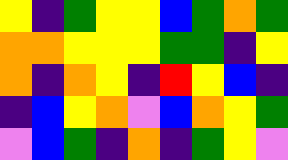[["yellow", "indigo", "green", "yellow", "yellow", "blue", "green", "orange", "green"], ["orange", "orange", "yellow", "yellow", "yellow", "green", "green", "indigo", "yellow"], ["orange", "indigo", "orange", "yellow", "indigo", "red", "yellow", "blue", "indigo"], ["indigo", "blue", "yellow", "orange", "violet", "blue", "orange", "yellow", "green"], ["violet", "blue", "green", "indigo", "orange", "indigo", "green", "yellow", "violet"]]